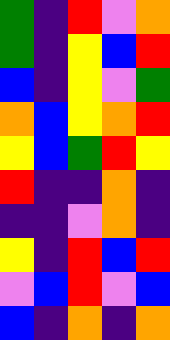[["green", "indigo", "red", "violet", "orange"], ["green", "indigo", "yellow", "blue", "red"], ["blue", "indigo", "yellow", "violet", "green"], ["orange", "blue", "yellow", "orange", "red"], ["yellow", "blue", "green", "red", "yellow"], ["red", "indigo", "indigo", "orange", "indigo"], ["indigo", "indigo", "violet", "orange", "indigo"], ["yellow", "indigo", "red", "blue", "red"], ["violet", "blue", "red", "violet", "blue"], ["blue", "indigo", "orange", "indigo", "orange"]]